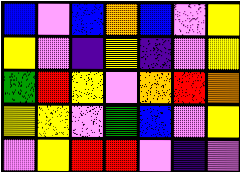[["blue", "violet", "blue", "orange", "blue", "violet", "yellow"], ["yellow", "violet", "indigo", "yellow", "indigo", "violet", "yellow"], ["green", "red", "yellow", "violet", "orange", "red", "orange"], ["yellow", "yellow", "violet", "green", "blue", "violet", "yellow"], ["violet", "yellow", "red", "red", "violet", "indigo", "violet"]]